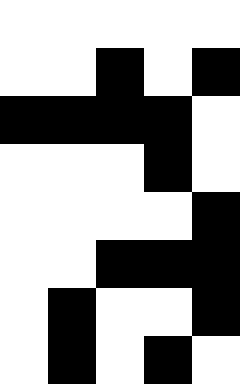[["white", "white", "white", "white", "white"], ["white", "white", "black", "white", "black"], ["black", "black", "black", "black", "white"], ["white", "white", "white", "black", "white"], ["white", "white", "white", "white", "black"], ["white", "white", "black", "black", "black"], ["white", "black", "white", "white", "black"], ["white", "black", "white", "black", "white"]]